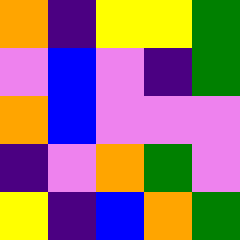[["orange", "indigo", "yellow", "yellow", "green"], ["violet", "blue", "violet", "indigo", "green"], ["orange", "blue", "violet", "violet", "violet"], ["indigo", "violet", "orange", "green", "violet"], ["yellow", "indigo", "blue", "orange", "green"]]